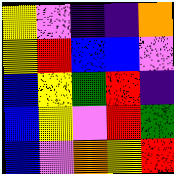[["yellow", "violet", "indigo", "indigo", "orange"], ["yellow", "red", "blue", "blue", "violet"], ["blue", "yellow", "green", "red", "indigo"], ["blue", "yellow", "violet", "red", "green"], ["blue", "violet", "orange", "yellow", "red"]]